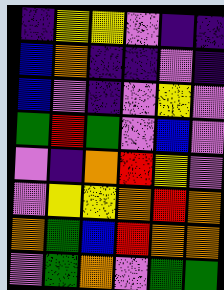[["indigo", "yellow", "yellow", "violet", "indigo", "indigo"], ["blue", "orange", "indigo", "indigo", "violet", "indigo"], ["blue", "violet", "indigo", "violet", "yellow", "violet"], ["green", "red", "green", "violet", "blue", "violet"], ["violet", "indigo", "orange", "red", "yellow", "violet"], ["violet", "yellow", "yellow", "orange", "red", "orange"], ["orange", "green", "blue", "red", "orange", "orange"], ["violet", "green", "orange", "violet", "green", "green"]]